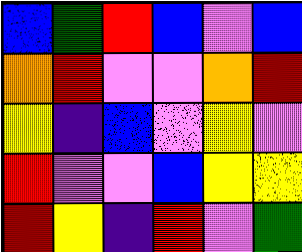[["blue", "green", "red", "blue", "violet", "blue"], ["orange", "red", "violet", "violet", "orange", "red"], ["yellow", "indigo", "blue", "violet", "yellow", "violet"], ["red", "violet", "violet", "blue", "yellow", "yellow"], ["red", "yellow", "indigo", "red", "violet", "green"]]